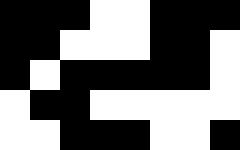[["black", "black", "black", "white", "white", "black", "black", "black"], ["black", "black", "white", "white", "white", "black", "black", "white"], ["black", "white", "black", "black", "black", "black", "black", "white"], ["white", "black", "black", "white", "white", "white", "white", "white"], ["white", "white", "black", "black", "black", "white", "white", "black"]]